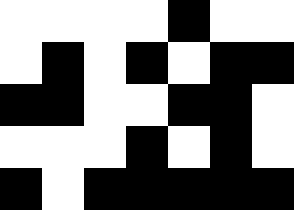[["white", "white", "white", "white", "black", "white", "white"], ["white", "black", "white", "black", "white", "black", "black"], ["black", "black", "white", "white", "black", "black", "white"], ["white", "white", "white", "black", "white", "black", "white"], ["black", "white", "black", "black", "black", "black", "black"]]